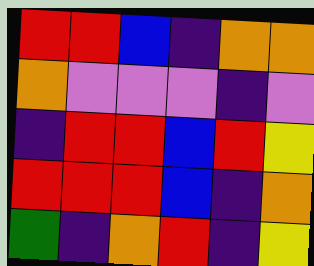[["red", "red", "blue", "indigo", "orange", "orange"], ["orange", "violet", "violet", "violet", "indigo", "violet"], ["indigo", "red", "red", "blue", "red", "yellow"], ["red", "red", "red", "blue", "indigo", "orange"], ["green", "indigo", "orange", "red", "indigo", "yellow"]]